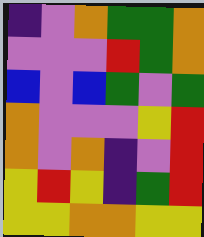[["indigo", "violet", "orange", "green", "green", "orange"], ["violet", "violet", "violet", "red", "green", "orange"], ["blue", "violet", "blue", "green", "violet", "green"], ["orange", "violet", "violet", "violet", "yellow", "red"], ["orange", "violet", "orange", "indigo", "violet", "red"], ["yellow", "red", "yellow", "indigo", "green", "red"], ["yellow", "yellow", "orange", "orange", "yellow", "yellow"]]